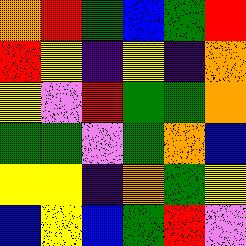[["orange", "red", "green", "blue", "green", "red"], ["red", "yellow", "indigo", "yellow", "indigo", "orange"], ["yellow", "violet", "red", "green", "green", "orange"], ["green", "green", "violet", "green", "orange", "blue"], ["yellow", "yellow", "indigo", "orange", "green", "yellow"], ["blue", "yellow", "blue", "green", "red", "violet"]]